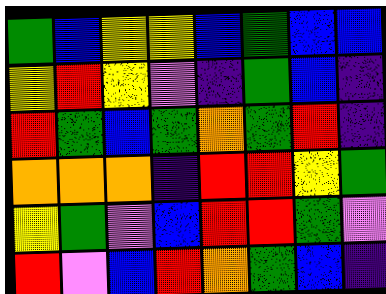[["green", "blue", "yellow", "yellow", "blue", "green", "blue", "blue"], ["yellow", "red", "yellow", "violet", "indigo", "green", "blue", "indigo"], ["red", "green", "blue", "green", "orange", "green", "red", "indigo"], ["orange", "orange", "orange", "indigo", "red", "red", "yellow", "green"], ["yellow", "green", "violet", "blue", "red", "red", "green", "violet"], ["red", "violet", "blue", "red", "orange", "green", "blue", "indigo"]]